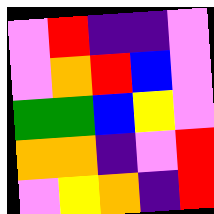[["violet", "red", "indigo", "indigo", "violet"], ["violet", "orange", "red", "blue", "violet"], ["green", "green", "blue", "yellow", "violet"], ["orange", "orange", "indigo", "violet", "red"], ["violet", "yellow", "orange", "indigo", "red"]]